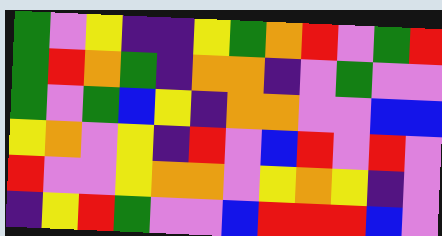[["green", "violet", "yellow", "indigo", "indigo", "yellow", "green", "orange", "red", "violet", "green", "red"], ["green", "red", "orange", "green", "indigo", "orange", "orange", "indigo", "violet", "green", "violet", "violet"], ["green", "violet", "green", "blue", "yellow", "indigo", "orange", "orange", "violet", "violet", "blue", "blue"], ["yellow", "orange", "violet", "yellow", "indigo", "red", "violet", "blue", "red", "violet", "red", "violet"], ["red", "violet", "violet", "yellow", "orange", "orange", "violet", "yellow", "orange", "yellow", "indigo", "violet"], ["indigo", "yellow", "red", "green", "violet", "violet", "blue", "red", "red", "red", "blue", "violet"]]